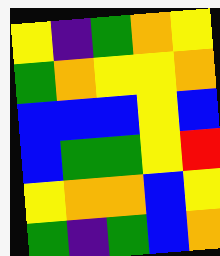[["yellow", "indigo", "green", "orange", "yellow"], ["green", "orange", "yellow", "yellow", "orange"], ["blue", "blue", "blue", "yellow", "blue"], ["blue", "green", "green", "yellow", "red"], ["yellow", "orange", "orange", "blue", "yellow"], ["green", "indigo", "green", "blue", "orange"]]